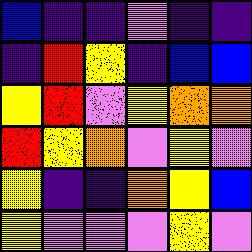[["blue", "indigo", "indigo", "violet", "indigo", "indigo"], ["indigo", "red", "yellow", "indigo", "blue", "blue"], ["yellow", "red", "violet", "yellow", "orange", "orange"], ["red", "yellow", "orange", "violet", "yellow", "violet"], ["yellow", "indigo", "indigo", "orange", "yellow", "blue"], ["yellow", "violet", "violet", "violet", "yellow", "violet"]]